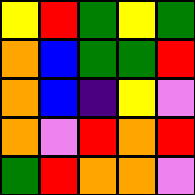[["yellow", "red", "green", "yellow", "green"], ["orange", "blue", "green", "green", "red"], ["orange", "blue", "indigo", "yellow", "violet"], ["orange", "violet", "red", "orange", "red"], ["green", "red", "orange", "orange", "violet"]]